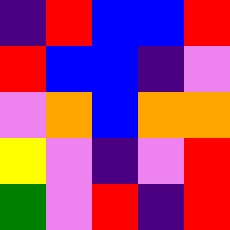[["indigo", "red", "blue", "blue", "red"], ["red", "blue", "blue", "indigo", "violet"], ["violet", "orange", "blue", "orange", "orange"], ["yellow", "violet", "indigo", "violet", "red"], ["green", "violet", "red", "indigo", "red"]]